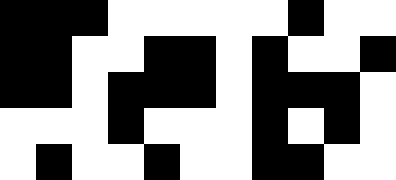[["black", "black", "black", "white", "white", "white", "white", "white", "black", "white", "white"], ["black", "black", "white", "white", "black", "black", "white", "black", "white", "white", "black"], ["black", "black", "white", "black", "black", "black", "white", "black", "black", "black", "white"], ["white", "white", "white", "black", "white", "white", "white", "black", "white", "black", "white"], ["white", "black", "white", "white", "black", "white", "white", "black", "black", "white", "white"]]